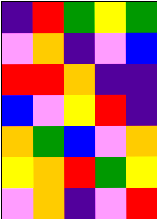[["indigo", "red", "green", "yellow", "green"], ["violet", "orange", "indigo", "violet", "blue"], ["red", "red", "orange", "indigo", "indigo"], ["blue", "violet", "yellow", "red", "indigo"], ["orange", "green", "blue", "violet", "orange"], ["yellow", "orange", "red", "green", "yellow"], ["violet", "orange", "indigo", "violet", "red"]]